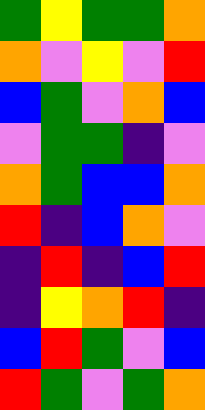[["green", "yellow", "green", "green", "orange"], ["orange", "violet", "yellow", "violet", "red"], ["blue", "green", "violet", "orange", "blue"], ["violet", "green", "green", "indigo", "violet"], ["orange", "green", "blue", "blue", "orange"], ["red", "indigo", "blue", "orange", "violet"], ["indigo", "red", "indigo", "blue", "red"], ["indigo", "yellow", "orange", "red", "indigo"], ["blue", "red", "green", "violet", "blue"], ["red", "green", "violet", "green", "orange"]]